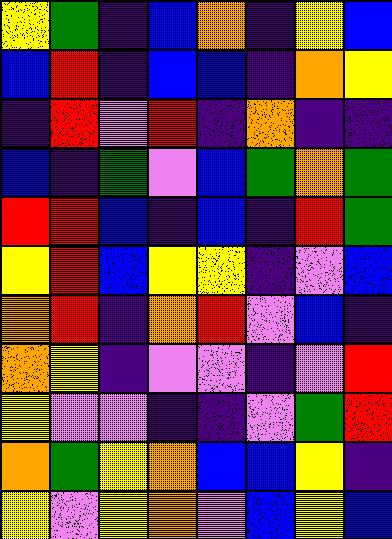[["yellow", "green", "indigo", "blue", "orange", "indigo", "yellow", "blue"], ["blue", "red", "indigo", "blue", "blue", "indigo", "orange", "yellow"], ["indigo", "red", "violet", "red", "indigo", "orange", "indigo", "indigo"], ["blue", "indigo", "green", "violet", "blue", "green", "orange", "green"], ["red", "red", "blue", "indigo", "blue", "indigo", "red", "green"], ["yellow", "red", "blue", "yellow", "yellow", "indigo", "violet", "blue"], ["orange", "red", "indigo", "orange", "red", "violet", "blue", "indigo"], ["orange", "yellow", "indigo", "violet", "violet", "indigo", "violet", "red"], ["yellow", "violet", "violet", "indigo", "indigo", "violet", "green", "red"], ["orange", "green", "yellow", "orange", "blue", "blue", "yellow", "indigo"], ["yellow", "violet", "yellow", "orange", "violet", "blue", "yellow", "blue"]]